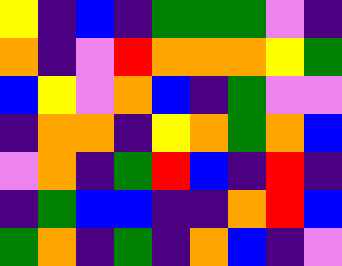[["yellow", "indigo", "blue", "indigo", "green", "green", "green", "violet", "indigo"], ["orange", "indigo", "violet", "red", "orange", "orange", "orange", "yellow", "green"], ["blue", "yellow", "violet", "orange", "blue", "indigo", "green", "violet", "violet"], ["indigo", "orange", "orange", "indigo", "yellow", "orange", "green", "orange", "blue"], ["violet", "orange", "indigo", "green", "red", "blue", "indigo", "red", "indigo"], ["indigo", "green", "blue", "blue", "indigo", "indigo", "orange", "red", "blue"], ["green", "orange", "indigo", "green", "indigo", "orange", "blue", "indigo", "violet"]]